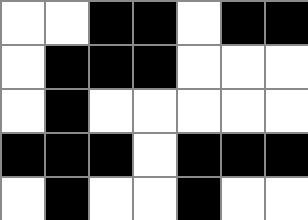[["white", "white", "black", "black", "white", "black", "black"], ["white", "black", "black", "black", "white", "white", "white"], ["white", "black", "white", "white", "white", "white", "white"], ["black", "black", "black", "white", "black", "black", "black"], ["white", "black", "white", "white", "black", "white", "white"]]